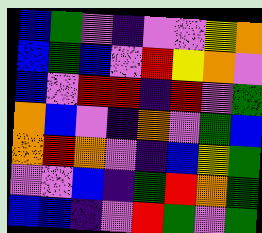[["blue", "green", "violet", "indigo", "violet", "violet", "yellow", "orange"], ["blue", "green", "blue", "violet", "red", "yellow", "orange", "violet"], ["blue", "violet", "red", "red", "indigo", "red", "violet", "green"], ["orange", "blue", "violet", "indigo", "orange", "violet", "green", "blue"], ["orange", "red", "orange", "violet", "indigo", "blue", "yellow", "green"], ["violet", "violet", "blue", "indigo", "green", "red", "orange", "green"], ["blue", "blue", "indigo", "violet", "red", "green", "violet", "green"]]